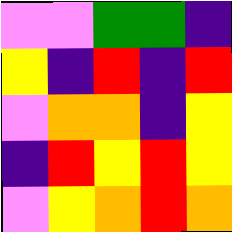[["violet", "violet", "green", "green", "indigo"], ["yellow", "indigo", "red", "indigo", "red"], ["violet", "orange", "orange", "indigo", "yellow"], ["indigo", "red", "yellow", "red", "yellow"], ["violet", "yellow", "orange", "red", "orange"]]